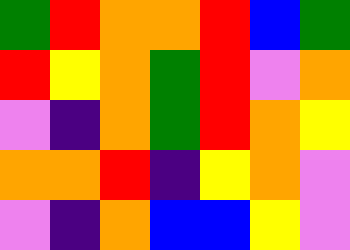[["green", "red", "orange", "orange", "red", "blue", "green"], ["red", "yellow", "orange", "green", "red", "violet", "orange"], ["violet", "indigo", "orange", "green", "red", "orange", "yellow"], ["orange", "orange", "red", "indigo", "yellow", "orange", "violet"], ["violet", "indigo", "orange", "blue", "blue", "yellow", "violet"]]